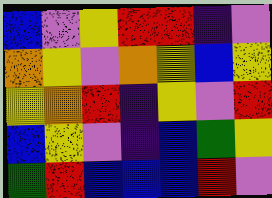[["blue", "violet", "yellow", "red", "red", "indigo", "violet"], ["orange", "yellow", "violet", "orange", "yellow", "blue", "yellow"], ["yellow", "orange", "red", "indigo", "yellow", "violet", "red"], ["blue", "yellow", "violet", "indigo", "blue", "green", "yellow"], ["green", "red", "blue", "blue", "blue", "red", "violet"]]